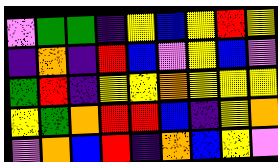[["violet", "green", "green", "indigo", "yellow", "blue", "yellow", "red", "yellow"], ["indigo", "orange", "indigo", "red", "blue", "violet", "yellow", "blue", "violet"], ["green", "red", "indigo", "yellow", "yellow", "orange", "yellow", "yellow", "yellow"], ["yellow", "green", "orange", "red", "red", "blue", "indigo", "yellow", "orange"], ["violet", "orange", "blue", "red", "indigo", "orange", "blue", "yellow", "violet"]]